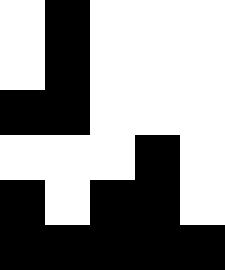[["white", "black", "white", "white", "white"], ["white", "black", "white", "white", "white"], ["black", "black", "white", "white", "white"], ["white", "white", "white", "black", "white"], ["black", "white", "black", "black", "white"], ["black", "black", "black", "black", "black"]]